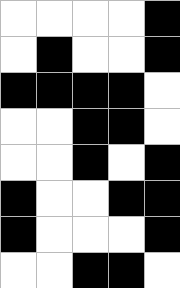[["white", "white", "white", "white", "black"], ["white", "black", "white", "white", "black"], ["black", "black", "black", "black", "white"], ["white", "white", "black", "black", "white"], ["white", "white", "black", "white", "black"], ["black", "white", "white", "black", "black"], ["black", "white", "white", "white", "black"], ["white", "white", "black", "black", "white"]]